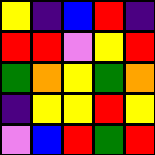[["yellow", "indigo", "blue", "red", "indigo"], ["red", "red", "violet", "yellow", "red"], ["green", "orange", "yellow", "green", "orange"], ["indigo", "yellow", "yellow", "red", "yellow"], ["violet", "blue", "red", "green", "red"]]